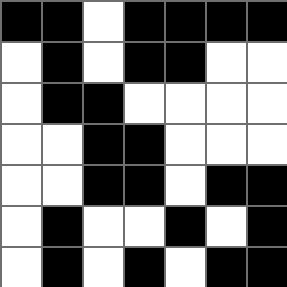[["black", "black", "white", "black", "black", "black", "black"], ["white", "black", "white", "black", "black", "white", "white"], ["white", "black", "black", "white", "white", "white", "white"], ["white", "white", "black", "black", "white", "white", "white"], ["white", "white", "black", "black", "white", "black", "black"], ["white", "black", "white", "white", "black", "white", "black"], ["white", "black", "white", "black", "white", "black", "black"]]